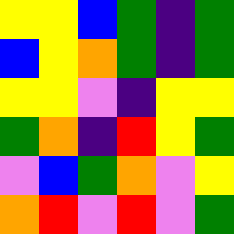[["yellow", "yellow", "blue", "green", "indigo", "green"], ["blue", "yellow", "orange", "green", "indigo", "green"], ["yellow", "yellow", "violet", "indigo", "yellow", "yellow"], ["green", "orange", "indigo", "red", "yellow", "green"], ["violet", "blue", "green", "orange", "violet", "yellow"], ["orange", "red", "violet", "red", "violet", "green"]]